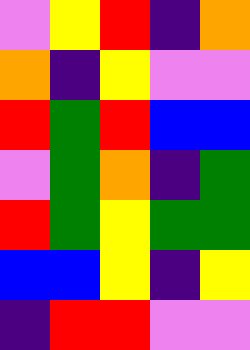[["violet", "yellow", "red", "indigo", "orange"], ["orange", "indigo", "yellow", "violet", "violet"], ["red", "green", "red", "blue", "blue"], ["violet", "green", "orange", "indigo", "green"], ["red", "green", "yellow", "green", "green"], ["blue", "blue", "yellow", "indigo", "yellow"], ["indigo", "red", "red", "violet", "violet"]]